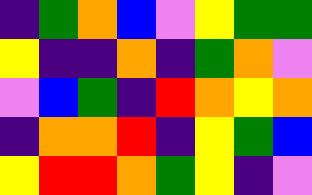[["indigo", "green", "orange", "blue", "violet", "yellow", "green", "green"], ["yellow", "indigo", "indigo", "orange", "indigo", "green", "orange", "violet"], ["violet", "blue", "green", "indigo", "red", "orange", "yellow", "orange"], ["indigo", "orange", "orange", "red", "indigo", "yellow", "green", "blue"], ["yellow", "red", "red", "orange", "green", "yellow", "indigo", "violet"]]